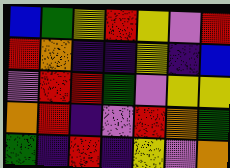[["blue", "green", "yellow", "red", "yellow", "violet", "red"], ["red", "orange", "indigo", "indigo", "yellow", "indigo", "blue"], ["violet", "red", "red", "green", "violet", "yellow", "yellow"], ["orange", "red", "indigo", "violet", "red", "orange", "green"], ["green", "indigo", "red", "indigo", "yellow", "violet", "orange"]]